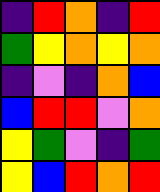[["indigo", "red", "orange", "indigo", "red"], ["green", "yellow", "orange", "yellow", "orange"], ["indigo", "violet", "indigo", "orange", "blue"], ["blue", "red", "red", "violet", "orange"], ["yellow", "green", "violet", "indigo", "green"], ["yellow", "blue", "red", "orange", "red"]]